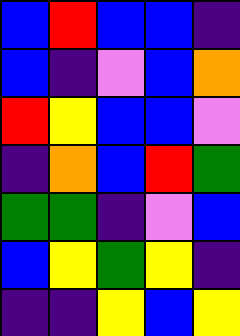[["blue", "red", "blue", "blue", "indigo"], ["blue", "indigo", "violet", "blue", "orange"], ["red", "yellow", "blue", "blue", "violet"], ["indigo", "orange", "blue", "red", "green"], ["green", "green", "indigo", "violet", "blue"], ["blue", "yellow", "green", "yellow", "indigo"], ["indigo", "indigo", "yellow", "blue", "yellow"]]